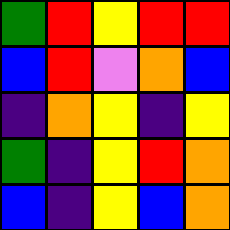[["green", "red", "yellow", "red", "red"], ["blue", "red", "violet", "orange", "blue"], ["indigo", "orange", "yellow", "indigo", "yellow"], ["green", "indigo", "yellow", "red", "orange"], ["blue", "indigo", "yellow", "blue", "orange"]]